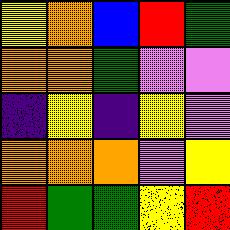[["yellow", "orange", "blue", "red", "green"], ["orange", "orange", "green", "violet", "violet"], ["indigo", "yellow", "indigo", "yellow", "violet"], ["orange", "orange", "orange", "violet", "yellow"], ["red", "green", "green", "yellow", "red"]]